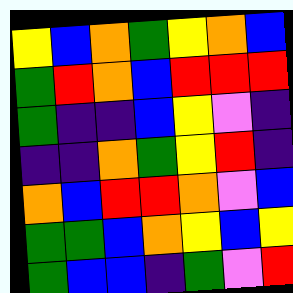[["yellow", "blue", "orange", "green", "yellow", "orange", "blue"], ["green", "red", "orange", "blue", "red", "red", "red"], ["green", "indigo", "indigo", "blue", "yellow", "violet", "indigo"], ["indigo", "indigo", "orange", "green", "yellow", "red", "indigo"], ["orange", "blue", "red", "red", "orange", "violet", "blue"], ["green", "green", "blue", "orange", "yellow", "blue", "yellow"], ["green", "blue", "blue", "indigo", "green", "violet", "red"]]